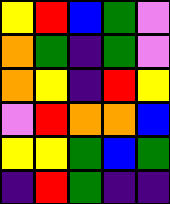[["yellow", "red", "blue", "green", "violet"], ["orange", "green", "indigo", "green", "violet"], ["orange", "yellow", "indigo", "red", "yellow"], ["violet", "red", "orange", "orange", "blue"], ["yellow", "yellow", "green", "blue", "green"], ["indigo", "red", "green", "indigo", "indigo"]]